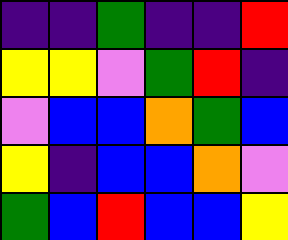[["indigo", "indigo", "green", "indigo", "indigo", "red"], ["yellow", "yellow", "violet", "green", "red", "indigo"], ["violet", "blue", "blue", "orange", "green", "blue"], ["yellow", "indigo", "blue", "blue", "orange", "violet"], ["green", "blue", "red", "blue", "blue", "yellow"]]